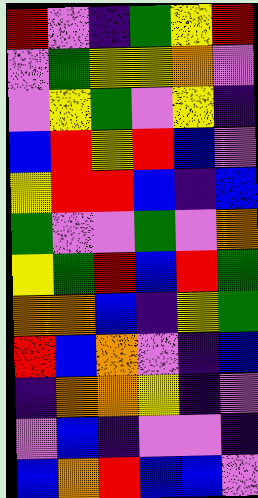[["red", "violet", "indigo", "green", "yellow", "red"], ["violet", "green", "yellow", "yellow", "orange", "violet"], ["violet", "yellow", "green", "violet", "yellow", "indigo"], ["blue", "red", "yellow", "red", "blue", "violet"], ["yellow", "red", "red", "blue", "indigo", "blue"], ["green", "violet", "violet", "green", "violet", "orange"], ["yellow", "green", "red", "blue", "red", "green"], ["orange", "orange", "blue", "indigo", "yellow", "green"], ["red", "blue", "orange", "violet", "indigo", "blue"], ["indigo", "orange", "orange", "yellow", "indigo", "violet"], ["violet", "blue", "indigo", "violet", "violet", "indigo"], ["blue", "orange", "red", "blue", "blue", "violet"]]